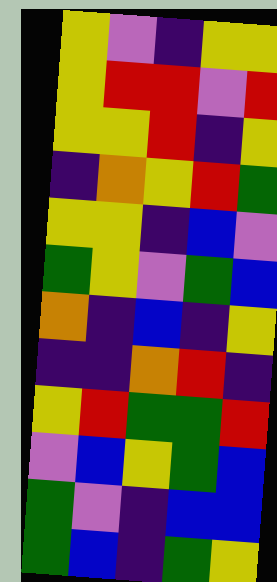[["yellow", "violet", "indigo", "yellow", "yellow"], ["yellow", "red", "red", "violet", "red"], ["yellow", "yellow", "red", "indigo", "yellow"], ["indigo", "orange", "yellow", "red", "green"], ["yellow", "yellow", "indigo", "blue", "violet"], ["green", "yellow", "violet", "green", "blue"], ["orange", "indigo", "blue", "indigo", "yellow"], ["indigo", "indigo", "orange", "red", "indigo"], ["yellow", "red", "green", "green", "red"], ["violet", "blue", "yellow", "green", "blue"], ["green", "violet", "indigo", "blue", "blue"], ["green", "blue", "indigo", "green", "yellow"]]